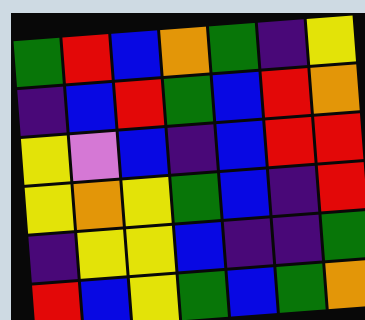[["green", "red", "blue", "orange", "green", "indigo", "yellow"], ["indigo", "blue", "red", "green", "blue", "red", "orange"], ["yellow", "violet", "blue", "indigo", "blue", "red", "red"], ["yellow", "orange", "yellow", "green", "blue", "indigo", "red"], ["indigo", "yellow", "yellow", "blue", "indigo", "indigo", "green"], ["red", "blue", "yellow", "green", "blue", "green", "orange"]]